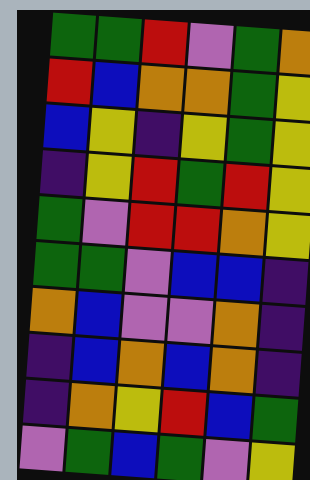[["green", "green", "red", "violet", "green", "orange"], ["red", "blue", "orange", "orange", "green", "yellow"], ["blue", "yellow", "indigo", "yellow", "green", "yellow"], ["indigo", "yellow", "red", "green", "red", "yellow"], ["green", "violet", "red", "red", "orange", "yellow"], ["green", "green", "violet", "blue", "blue", "indigo"], ["orange", "blue", "violet", "violet", "orange", "indigo"], ["indigo", "blue", "orange", "blue", "orange", "indigo"], ["indigo", "orange", "yellow", "red", "blue", "green"], ["violet", "green", "blue", "green", "violet", "yellow"]]